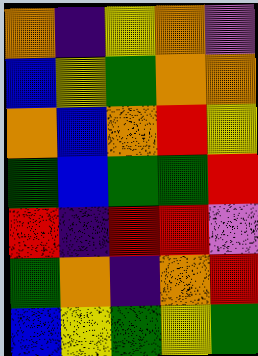[["orange", "indigo", "yellow", "orange", "violet"], ["blue", "yellow", "green", "orange", "orange"], ["orange", "blue", "orange", "red", "yellow"], ["green", "blue", "green", "green", "red"], ["red", "indigo", "red", "red", "violet"], ["green", "orange", "indigo", "orange", "red"], ["blue", "yellow", "green", "yellow", "green"]]